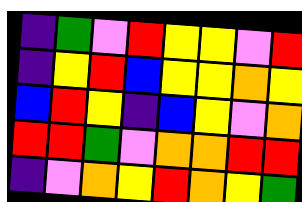[["indigo", "green", "violet", "red", "yellow", "yellow", "violet", "red"], ["indigo", "yellow", "red", "blue", "yellow", "yellow", "orange", "yellow"], ["blue", "red", "yellow", "indigo", "blue", "yellow", "violet", "orange"], ["red", "red", "green", "violet", "orange", "orange", "red", "red"], ["indigo", "violet", "orange", "yellow", "red", "orange", "yellow", "green"]]